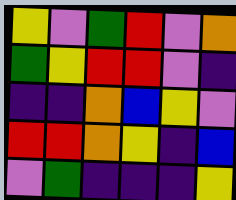[["yellow", "violet", "green", "red", "violet", "orange"], ["green", "yellow", "red", "red", "violet", "indigo"], ["indigo", "indigo", "orange", "blue", "yellow", "violet"], ["red", "red", "orange", "yellow", "indigo", "blue"], ["violet", "green", "indigo", "indigo", "indigo", "yellow"]]